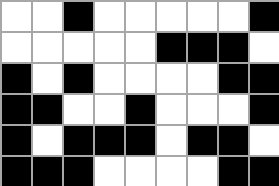[["white", "white", "black", "white", "white", "white", "white", "white", "black"], ["white", "white", "white", "white", "white", "black", "black", "black", "white"], ["black", "white", "black", "white", "white", "white", "white", "black", "black"], ["black", "black", "white", "white", "black", "white", "white", "white", "black"], ["black", "white", "black", "black", "black", "white", "black", "black", "white"], ["black", "black", "black", "white", "white", "white", "white", "black", "black"]]